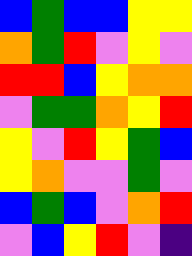[["blue", "green", "blue", "blue", "yellow", "yellow"], ["orange", "green", "red", "violet", "yellow", "violet"], ["red", "red", "blue", "yellow", "orange", "orange"], ["violet", "green", "green", "orange", "yellow", "red"], ["yellow", "violet", "red", "yellow", "green", "blue"], ["yellow", "orange", "violet", "violet", "green", "violet"], ["blue", "green", "blue", "violet", "orange", "red"], ["violet", "blue", "yellow", "red", "violet", "indigo"]]